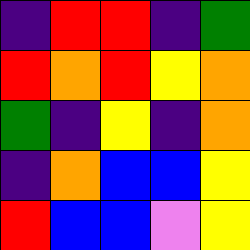[["indigo", "red", "red", "indigo", "green"], ["red", "orange", "red", "yellow", "orange"], ["green", "indigo", "yellow", "indigo", "orange"], ["indigo", "orange", "blue", "blue", "yellow"], ["red", "blue", "blue", "violet", "yellow"]]